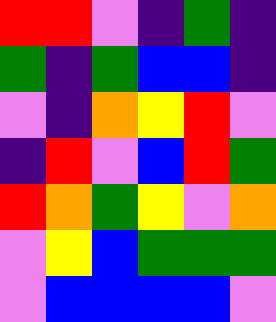[["red", "red", "violet", "indigo", "green", "indigo"], ["green", "indigo", "green", "blue", "blue", "indigo"], ["violet", "indigo", "orange", "yellow", "red", "violet"], ["indigo", "red", "violet", "blue", "red", "green"], ["red", "orange", "green", "yellow", "violet", "orange"], ["violet", "yellow", "blue", "green", "green", "green"], ["violet", "blue", "blue", "blue", "blue", "violet"]]